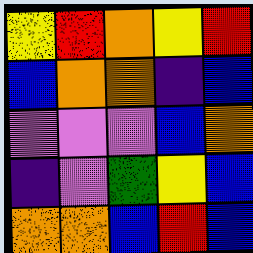[["yellow", "red", "orange", "yellow", "red"], ["blue", "orange", "orange", "indigo", "blue"], ["violet", "violet", "violet", "blue", "orange"], ["indigo", "violet", "green", "yellow", "blue"], ["orange", "orange", "blue", "red", "blue"]]